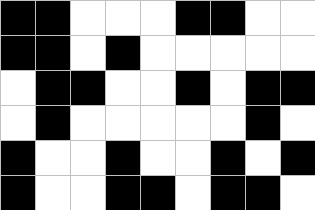[["black", "black", "white", "white", "white", "black", "black", "white", "white"], ["black", "black", "white", "black", "white", "white", "white", "white", "white"], ["white", "black", "black", "white", "white", "black", "white", "black", "black"], ["white", "black", "white", "white", "white", "white", "white", "black", "white"], ["black", "white", "white", "black", "white", "white", "black", "white", "black"], ["black", "white", "white", "black", "black", "white", "black", "black", "white"]]